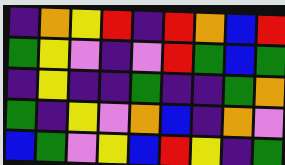[["indigo", "orange", "yellow", "red", "indigo", "red", "orange", "blue", "red"], ["green", "yellow", "violet", "indigo", "violet", "red", "green", "blue", "green"], ["indigo", "yellow", "indigo", "indigo", "green", "indigo", "indigo", "green", "orange"], ["green", "indigo", "yellow", "violet", "orange", "blue", "indigo", "orange", "violet"], ["blue", "green", "violet", "yellow", "blue", "red", "yellow", "indigo", "green"]]